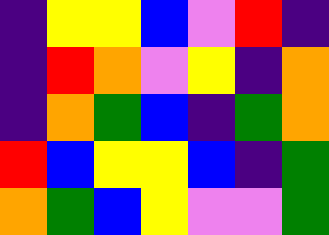[["indigo", "yellow", "yellow", "blue", "violet", "red", "indigo"], ["indigo", "red", "orange", "violet", "yellow", "indigo", "orange"], ["indigo", "orange", "green", "blue", "indigo", "green", "orange"], ["red", "blue", "yellow", "yellow", "blue", "indigo", "green"], ["orange", "green", "blue", "yellow", "violet", "violet", "green"]]